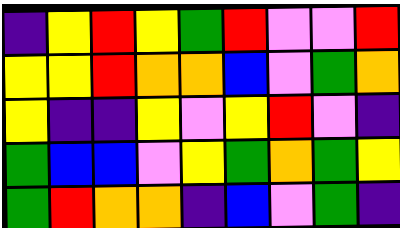[["indigo", "yellow", "red", "yellow", "green", "red", "violet", "violet", "red"], ["yellow", "yellow", "red", "orange", "orange", "blue", "violet", "green", "orange"], ["yellow", "indigo", "indigo", "yellow", "violet", "yellow", "red", "violet", "indigo"], ["green", "blue", "blue", "violet", "yellow", "green", "orange", "green", "yellow"], ["green", "red", "orange", "orange", "indigo", "blue", "violet", "green", "indigo"]]